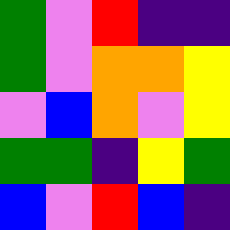[["green", "violet", "red", "indigo", "indigo"], ["green", "violet", "orange", "orange", "yellow"], ["violet", "blue", "orange", "violet", "yellow"], ["green", "green", "indigo", "yellow", "green"], ["blue", "violet", "red", "blue", "indigo"]]